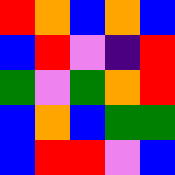[["red", "orange", "blue", "orange", "blue"], ["blue", "red", "violet", "indigo", "red"], ["green", "violet", "green", "orange", "red"], ["blue", "orange", "blue", "green", "green"], ["blue", "red", "red", "violet", "blue"]]